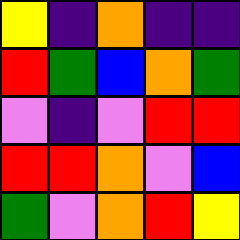[["yellow", "indigo", "orange", "indigo", "indigo"], ["red", "green", "blue", "orange", "green"], ["violet", "indigo", "violet", "red", "red"], ["red", "red", "orange", "violet", "blue"], ["green", "violet", "orange", "red", "yellow"]]